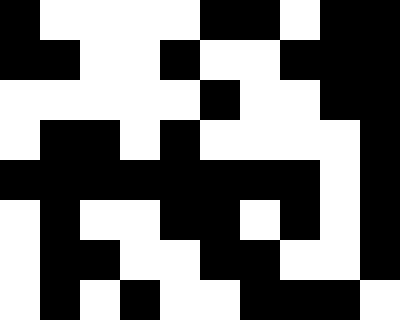[["black", "white", "white", "white", "white", "black", "black", "white", "black", "black"], ["black", "black", "white", "white", "black", "white", "white", "black", "black", "black"], ["white", "white", "white", "white", "white", "black", "white", "white", "black", "black"], ["white", "black", "black", "white", "black", "white", "white", "white", "white", "black"], ["black", "black", "black", "black", "black", "black", "black", "black", "white", "black"], ["white", "black", "white", "white", "black", "black", "white", "black", "white", "black"], ["white", "black", "black", "white", "white", "black", "black", "white", "white", "black"], ["white", "black", "white", "black", "white", "white", "black", "black", "black", "white"]]